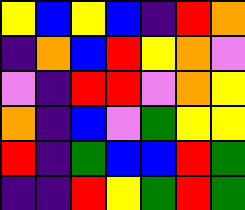[["yellow", "blue", "yellow", "blue", "indigo", "red", "orange"], ["indigo", "orange", "blue", "red", "yellow", "orange", "violet"], ["violet", "indigo", "red", "red", "violet", "orange", "yellow"], ["orange", "indigo", "blue", "violet", "green", "yellow", "yellow"], ["red", "indigo", "green", "blue", "blue", "red", "green"], ["indigo", "indigo", "red", "yellow", "green", "red", "green"]]